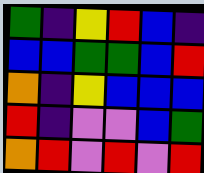[["green", "indigo", "yellow", "red", "blue", "indigo"], ["blue", "blue", "green", "green", "blue", "red"], ["orange", "indigo", "yellow", "blue", "blue", "blue"], ["red", "indigo", "violet", "violet", "blue", "green"], ["orange", "red", "violet", "red", "violet", "red"]]